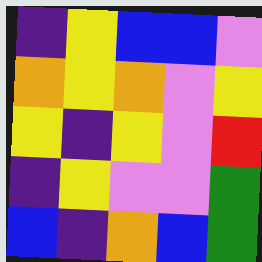[["indigo", "yellow", "blue", "blue", "violet"], ["orange", "yellow", "orange", "violet", "yellow"], ["yellow", "indigo", "yellow", "violet", "red"], ["indigo", "yellow", "violet", "violet", "green"], ["blue", "indigo", "orange", "blue", "green"]]